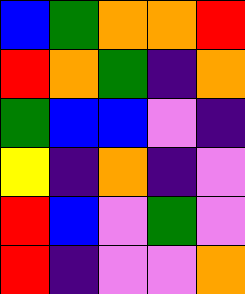[["blue", "green", "orange", "orange", "red"], ["red", "orange", "green", "indigo", "orange"], ["green", "blue", "blue", "violet", "indigo"], ["yellow", "indigo", "orange", "indigo", "violet"], ["red", "blue", "violet", "green", "violet"], ["red", "indigo", "violet", "violet", "orange"]]